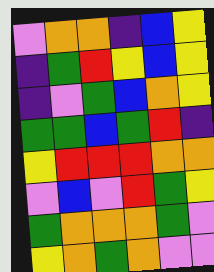[["violet", "orange", "orange", "indigo", "blue", "yellow"], ["indigo", "green", "red", "yellow", "blue", "yellow"], ["indigo", "violet", "green", "blue", "orange", "yellow"], ["green", "green", "blue", "green", "red", "indigo"], ["yellow", "red", "red", "red", "orange", "orange"], ["violet", "blue", "violet", "red", "green", "yellow"], ["green", "orange", "orange", "orange", "green", "violet"], ["yellow", "orange", "green", "orange", "violet", "violet"]]